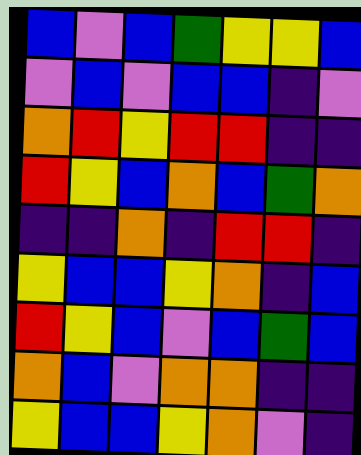[["blue", "violet", "blue", "green", "yellow", "yellow", "blue"], ["violet", "blue", "violet", "blue", "blue", "indigo", "violet"], ["orange", "red", "yellow", "red", "red", "indigo", "indigo"], ["red", "yellow", "blue", "orange", "blue", "green", "orange"], ["indigo", "indigo", "orange", "indigo", "red", "red", "indigo"], ["yellow", "blue", "blue", "yellow", "orange", "indigo", "blue"], ["red", "yellow", "blue", "violet", "blue", "green", "blue"], ["orange", "blue", "violet", "orange", "orange", "indigo", "indigo"], ["yellow", "blue", "blue", "yellow", "orange", "violet", "indigo"]]